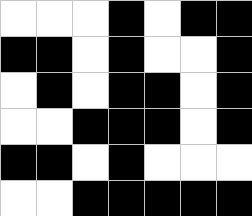[["white", "white", "white", "black", "white", "black", "black"], ["black", "black", "white", "black", "white", "white", "black"], ["white", "black", "white", "black", "black", "white", "black"], ["white", "white", "black", "black", "black", "white", "black"], ["black", "black", "white", "black", "white", "white", "white"], ["white", "white", "black", "black", "black", "black", "black"]]